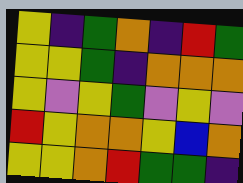[["yellow", "indigo", "green", "orange", "indigo", "red", "green"], ["yellow", "yellow", "green", "indigo", "orange", "orange", "orange"], ["yellow", "violet", "yellow", "green", "violet", "yellow", "violet"], ["red", "yellow", "orange", "orange", "yellow", "blue", "orange"], ["yellow", "yellow", "orange", "red", "green", "green", "indigo"]]